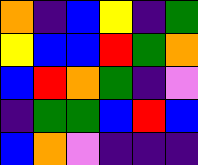[["orange", "indigo", "blue", "yellow", "indigo", "green"], ["yellow", "blue", "blue", "red", "green", "orange"], ["blue", "red", "orange", "green", "indigo", "violet"], ["indigo", "green", "green", "blue", "red", "blue"], ["blue", "orange", "violet", "indigo", "indigo", "indigo"]]